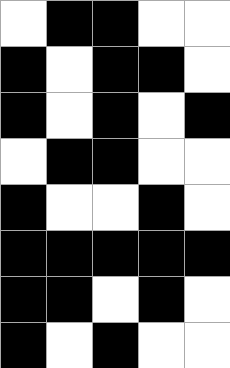[["white", "black", "black", "white", "white"], ["black", "white", "black", "black", "white"], ["black", "white", "black", "white", "black"], ["white", "black", "black", "white", "white"], ["black", "white", "white", "black", "white"], ["black", "black", "black", "black", "black"], ["black", "black", "white", "black", "white"], ["black", "white", "black", "white", "white"]]